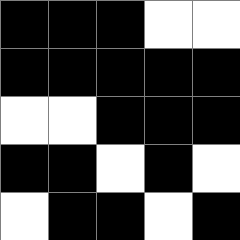[["black", "black", "black", "white", "white"], ["black", "black", "black", "black", "black"], ["white", "white", "black", "black", "black"], ["black", "black", "white", "black", "white"], ["white", "black", "black", "white", "black"]]